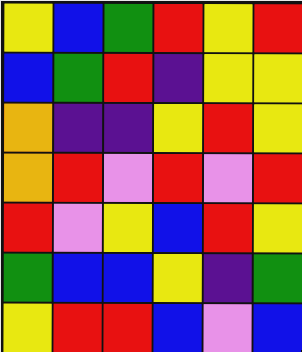[["yellow", "blue", "green", "red", "yellow", "red"], ["blue", "green", "red", "indigo", "yellow", "yellow"], ["orange", "indigo", "indigo", "yellow", "red", "yellow"], ["orange", "red", "violet", "red", "violet", "red"], ["red", "violet", "yellow", "blue", "red", "yellow"], ["green", "blue", "blue", "yellow", "indigo", "green"], ["yellow", "red", "red", "blue", "violet", "blue"]]